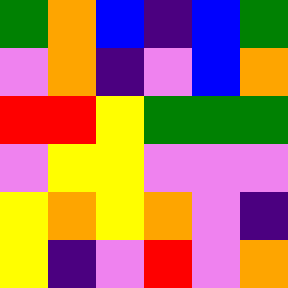[["green", "orange", "blue", "indigo", "blue", "green"], ["violet", "orange", "indigo", "violet", "blue", "orange"], ["red", "red", "yellow", "green", "green", "green"], ["violet", "yellow", "yellow", "violet", "violet", "violet"], ["yellow", "orange", "yellow", "orange", "violet", "indigo"], ["yellow", "indigo", "violet", "red", "violet", "orange"]]